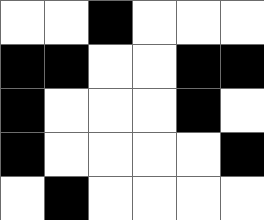[["white", "white", "black", "white", "white", "white"], ["black", "black", "white", "white", "black", "black"], ["black", "white", "white", "white", "black", "white"], ["black", "white", "white", "white", "white", "black"], ["white", "black", "white", "white", "white", "white"]]